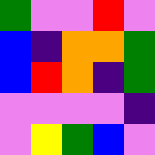[["green", "violet", "violet", "red", "violet"], ["blue", "indigo", "orange", "orange", "green"], ["blue", "red", "orange", "indigo", "green"], ["violet", "violet", "violet", "violet", "indigo"], ["violet", "yellow", "green", "blue", "violet"]]